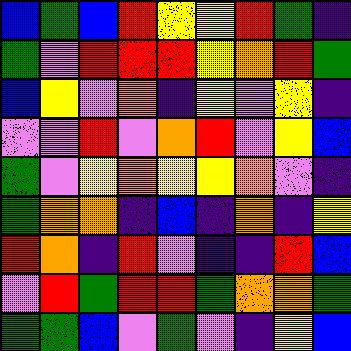[["blue", "green", "blue", "red", "yellow", "yellow", "red", "green", "indigo"], ["green", "violet", "red", "red", "red", "yellow", "orange", "red", "green"], ["blue", "yellow", "violet", "orange", "indigo", "yellow", "violet", "yellow", "indigo"], ["violet", "violet", "red", "violet", "orange", "red", "violet", "yellow", "blue"], ["green", "violet", "yellow", "orange", "yellow", "yellow", "orange", "violet", "indigo"], ["green", "orange", "orange", "indigo", "blue", "indigo", "orange", "indigo", "yellow"], ["red", "orange", "indigo", "red", "violet", "indigo", "indigo", "red", "blue"], ["violet", "red", "green", "red", "red", "green", "orange", "orange", "green"], ["green", "green", "blue", "violet", "green", "violet", "indigo", "yellow", "blue"]]